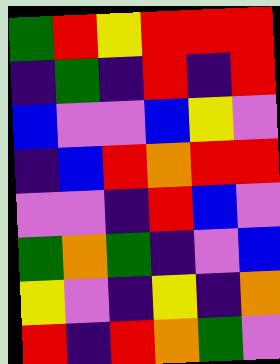[["green", "red", "yellow", "red", "red", "red"], ["indigo", "green", "indigo", "red", "indigo", "red"], ["blue", "violet", "violet", "blue", "yellow", "violet"], ["indigo", "blue", "red", "orange", "red", "red"], ["violet", "violet", "indigo", "red", "blue", "violet"], ["green", "orange", "green", "indigo", "violet", "blue"], ["yellow", "violet", "indigo", "yellow", "indigo", "orange"], ["red", "indigo", "red", "orange", "green", "violet"]]